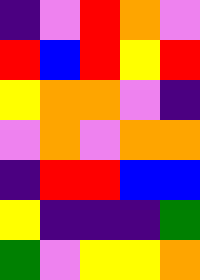[["indigo", "violet", "red", "orange", "violet"], ["red", "blue", "red", "yellow", "red"], ["yellow", "orange", "orange", "violet", "indigo"], ["violet", "orange", "violet", "orange", "orange"], ["indigo", "red", "red", "blue", "blue"], ["yellow", "indigo", "indigo", "indigo", "green"], ["green", "violet", "yellow", "yellow", "orange"]]